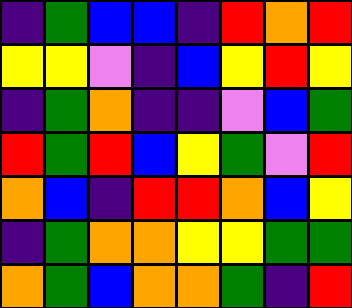[["indigo", "green", "blue", "blue", "indigo", "red", "orange", "red"], ["yellow", "yellow", "violet", "indigo", "blue", "yellow", "red", "yellow"], ["indigo", "green", "orange", "indigo", "indigo", "violet", "blue", "green"], ["red", "green", "red", "blue", "yellow", "green", "violet", "red"], ["orange", "blue", "indigo", "red", "red", "orange", "blue", "yellow"], ["indigo", "green", "orange", "orange", "yellow", "yellow", "green", "green"], ["orange", "green", "blue", "orange", "orange", "green", "indigo", "red"]]